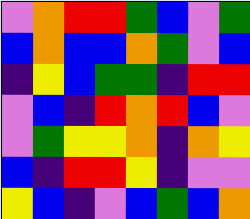[["violet", "orange", "red", "red", "green", "blue", "violet", "green"], ["blue", "orange", "blue", "blue", "orange", "green", "violet", "blue"], ["indigo", "yellow", "blue", "green", "green", "indigo", "red", "red"], ["violet", "blue", "indigo", "red", "orange", "red", "blue", "violet"], ["violet", "green", "yellow", "yellow", "orange", "indigo", "orange", "yellow"], ["blue", "indigo", "red", "red", "yellow", "indigo", "violet", "violet"], ["yellow", "blue", "indigo", "violet", "blue", "green", "blue", "orange"]]